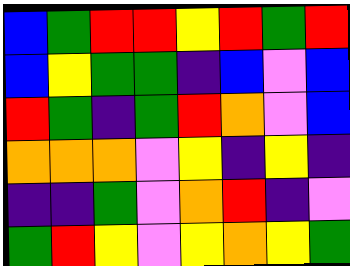[["blue", "green", "red", "red", "yellow", "red", "green", "red"], ["blue", "yellow", "green", "green", "indigo", "blue", "violet", "blue"], ["red", "green", "indigo", "green", "red", "orange", "violet", "blue"], ["orange", "orange", "orange", "violet", "yellow", "indigo", "yellow", "indigo"], ["indigo", "indigo", "green", "violet", "orange", "red", "indigo", "violet"], ["green", "red", "yellow", "violet", "yellow", "orange", "yellow", "green"]]